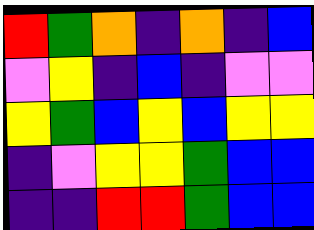[["red", "green", "orange", "indigo", "orange", "indigo", "blue"], ["violet", "yellow", "indigo", "blue", "indigo", "violet", "violet"], ["yellow", "green", "blue", "yellow", "blue", "yellow", "yellow"], ["indigo", "violet", "yellow", "yellow", "green", "blue", "blue"], ["indigo", "indigo", "red", "red", "green", "blue", "blue"]]